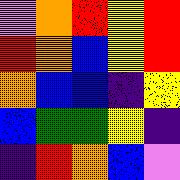[["violet", "orange", "red", "yellow", "red"], ["red", "orange", "blue", "yellow", "red"], ["orange", "blue", "blue", "indigo", "yellow"], ["blue", "green", "green", "yellow", "indigo"], ["indigo", "red", "orange", "blue", "violet"]]